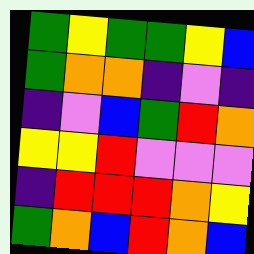[["green", "yellow", "green", "green", "yellow", "blue"], ["green", "orange", "orange", "indigo", "violet", "indigo"], ["indigo", "violet", "blue", "green", "red", "orange"], ["yellow", "yellow", "red", "violet", "violet", "violet"], ["indigo", "red", "red", "red", "orange", "yellow"], ["green", "orange", "blue", "red", "orange", "blue"]]